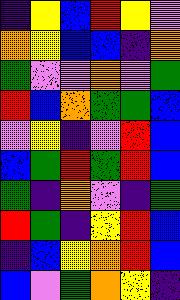[["indigo", "yellow", "blue", "red", "yellow", "violet"], ["orange", "yellow", "blue", "blue", "indigo", "orange"], ["green", "violet", "violet", "orange", "violet", "green"], ["red", "blue", "orange", "green", "green", "blue"], ["violet", "yellow", "indigo", "violet", "red", "blue"], ["blue", "green", "red", "green", "red", "blue"], ["green", "indigo", "orange", "violet", "indigo", "green"], ["red", "green", "indigo", "yellow", "red", "blue"], ["indigo", "blue", "yellow", "orange", "red", "blue"], ["blue", "violet", "green", "orange", "yellow", "indigo"]]